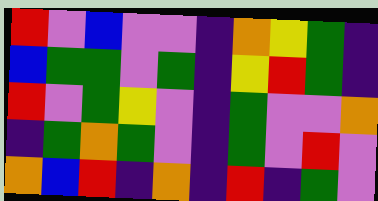[["red", "violet", "blue", "violet", "violet", "indigo", "orange", "yellow", "green", "indigo"], ["blue", "green", "green", "violet", "green", "indigo", "yellow", "red", "green", "indigo"], ["red", "violet", "green", "yellow", "violet", "indigo", "green", "violet", "violet", "orange"], ["indigo", "green", "orange", "green", "violet", "indigo", "green", "violet", "red", "violet"], ["orange", "blue", "red", "indigo", "orange", "indigo", "red", "indigo", "green", "violet"]]